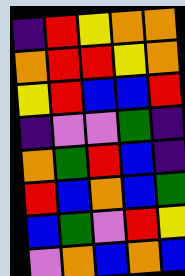[["indigo", "red", "yellow", "orange", "orange"], ["orange", "red", "red", "yellow", "orange"], ["yellow", "red", "blue", "blue", "red"], ["indigo", "violet", "violet", "green", "indigo"], ["orange", "green", "red", "blue", "indigo"], ["red", "blue", "orange", "blue", "green"], ["blue", "green", "violet", "red", "yellow"], ["violet", "orange", "blue", "orange", "blue"]]